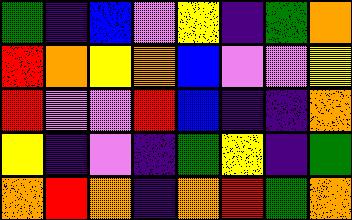[["green", "indigo", "blue", "violet", "yellow", "indigo", "green", "orange"], ["red", "orange", "yellow", "orange", "blue", "violet", "violet", "yellow"], ["red", "violet", "violet", "red", "blue", "indigo", "indigo", "orange"], ["yellow", "indigo", "violet", "indigo", "green", "yellow", "indigo", "green"], ["orange", "red", "orange", "indigo", "orange", "red", "green", "orange"]]